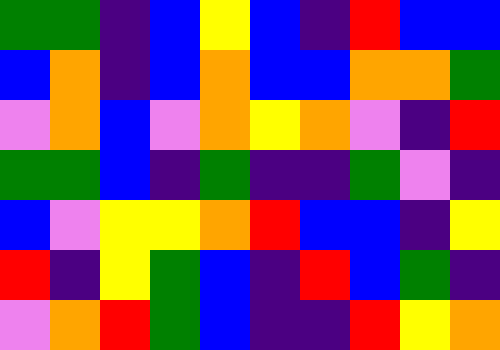[["green", "green", "indigo", "blue", "yellow", "blue", "indigo", "red", "blue", "blue"], ["blue", "orange", "indigo", "blue", "orange", "blue", "blue", "orange", "orange", "green"], ["violet", "orange", "blue", "violet", "orange", "yellow", "orange", "violet", "indigo", "red"], ["green", "green", "blue", "indigo", "green", "indigo", "indigo", "green", "violet", "indigo"], ["blue", "violet", "yellow", "yellow", "orange", "red", "blue", "blue", "indigo", "yellow"], ["red", "indigo", "yellow", "green", "blue", "indigo", "red", "blue", "green", "indigo"], ["violet", "orange", "red", "green", "blue", "indigo", "indigo", "red", "yellow", "orange"]]